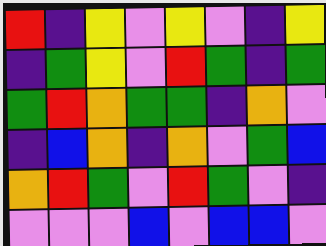[["red", "indigo", "yellow", "violet", "yellow", "violet", "indigo", "yellow"], ["indigo", "green", "yellow", "violet", "red", "green", "indigo", "green"], ["green", "red", "orange", "green", "green", "indigo", "orange", "violet"], ["indigo", "blue", "orange", "indigo", "orange", "violet", "green", "blue"], ["orange", "red", "green", "violet", "red", "green", "violet", "indigo"], ["violet", "violet", "violet", "blue", "violet", "blue", "blue", "violet"]]